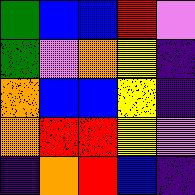[["green", "blue", "blue", "red", "violet"], ["green", "violet", "orange", "yellow", "indigo"], ["orange", "blue", "blue", "yellow", "indigo"], ["orange", "red", "red", "yellow", "violet"], ["indigo", "orange", "red", "blue", "indigo"]]